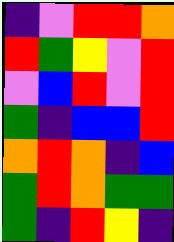[["indigo", "violet", "red", "red", "orange"], ["red", "green", "yellow", "violet", "red"], ["violet", "blue", "red", "violet", "red"], ["green", "indigo", "blue", "blue", "red"], ["orange", "red", "orange", "indigo", "blue"], ["green", "red", "orange", "green", "green"], ["green", "indigo", "red", "yellow", "indigo"]]